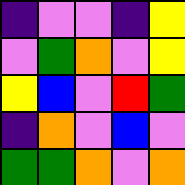[["indigo", "violet", "violet", "indigo", "yellow"], ["violet", "green", "orange", "violet", "yellow"], ["yellow", "blue", "violet", "red", "green"], ["indigo", "orange", "violet", "blue", "violet"], ["green", "green", "orange", "violet", "orange"]]